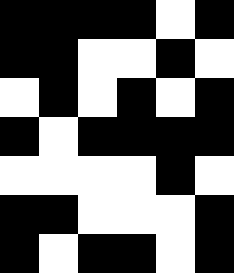[["black", "black", "black", "black", "white", "black"], ["black", "black", "white", "white", "black", "white"], ["white", "black", "white", "black", "white", "black"], ["black", "white", "black", "black", "black", "black"], ["white", "white", "white", "white", "black", "white"], ["black", "black", "white", "white", "white", "black"], ["black", "white", "black", "black", "white", "black"]]